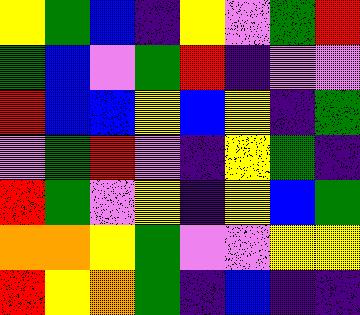[["yellow", "green", "blue", "indigo", "yellow", "violet", "green", "red"], ["green", "blue", "violet", "green", "red", "indigo", "violet", "violet"], ["red", "blue", "blue", "yellow", "blue", "yellow", "indigo", "green"], ["violet", "green", "red", "violet", "indigo", "yellow", "green", "indigo"], ["red", "green", "violet", "yellow", "indigo", "yellow", "blue", "green"], ["orange", "orange", "yellow", "green", "violet", "violet", "yellow", "yellow"], ["red", "yellow", "orange", "green", "indigo", "blue", "indigo", "indigo"]]